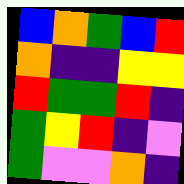[["blue", "orange", "green", "blue", "red"], ["orange", "indigo", "indigo", "yellow", "yellow"], ["red", "green", "green", "red", "indigo"], ["green", "yellow", "red", "indigo", "violet"], ["green", "violet", "violet", "orange", "indigo"]]